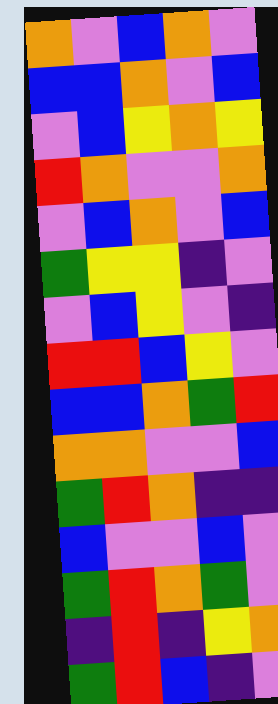[["orange", "violet", "blue", "orange", "violet"], ["blue", "blue", "orange", "violet", "blue"], ["violet", "blue", "yellow", "orange", "yellow"], ["red", "orange", "violet", "violet", "orange"], ["violet", "blue", "orange", "violet", "blue"], ["green", "yellow", "yellow", "indigo", "violet"], ["violet", "blue", "yellow", "violet", "indigo"], ["red", "red", "blue", "yellow", "violet"], ["blue", "blue", "orange", "green", "red"], ["orange", "orange", "violet", "violet", "blue"], ["green", "red", "orange", "indigo", "indigo"], ["blue", "violet", "violet", "blue", "violet"], ["green", "red", "orange", "green", "violet"], ["indigo", "red", "indigo", "yellow", "orange"], ["green", "red", "blue", "indigo", "violet"]]